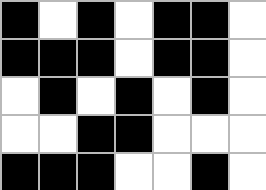[["black", "white", "black", "white", "black", "black", "white"], ["black", "black", "black", "white", "black", "black", "white"], ["white", "black", "white", "black", "white", "black", "white"], ["white", "white", "black", "black", "white", "white", "white"], ["black", "black", "black", "white", "white", "black", "white"]]